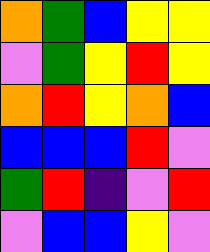[["orange", "green", "blue", "yellow", "yellow"], ["violet", "green", "yellow", "red", "yellow"], ["orange", "red", "yellow", "orange", "blue"], ["blue", "blue", "blue", "red", "violet"], ["green", "red", "indigo", "violet", "red"], ["violet", "blue", "blue", "yellow", "violet"]]